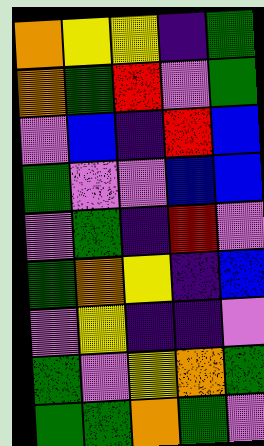[["orange", "yellow", "yellow", "indigo", "green"], ["orange", "green", "red", "violet", "green"], ["violet", "blue", "indigo", "red", "blue"], ["green", "violet", "violet", "blue", "blue"], ["violet", "green", "indigo", "red", "violet"], ["green", "orange", "yellow", "indigo", "blue"], ["violet", "yellow", "indigo", "indigo", "violet"], ["green", "violet", "yellow", "orange", "green"], ["green", "green", "orange", "green", "violet"]]